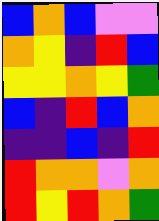[["blue", "orange", "blue", "violet", "violet"], ["orange", "yellow", "indigo", "red", "blue"], ["yellow", "yellow", "orange", "yellow", "green"], ["blue", "indigo", "red", "blue", "orange"], ["indigo", "indigo", "blue", "indigo", "red"], ["red", "orange", "orange", "violet", "orange"], ["red", "yellow", "red", "orange", "green"]]